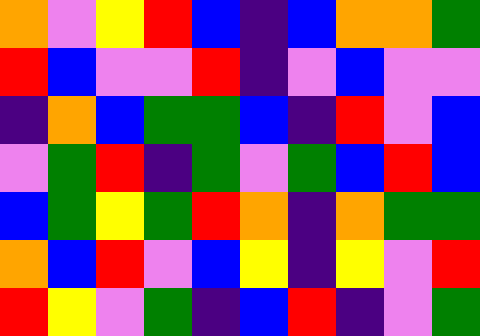[["orange", "violet", "yellow", "red", "blue", "indigo", "blue", "orange", "orange", "green"], ["red", "blue", "violet", "violet", "red", "indigo", "violet", "blue", "violet", "violet"], ["indigo", "orange", "blue", "green", "green", "blue", "indigo", "red", "violet", "blue"], ["violet", "green", "red", "indigo", "green", "violet", "green", "blue", "red", "blue"], ["blue", "green", "yellow", "green", "red", "orange", "indigo", "orange", "green", "green"], ["orange", "blue", "red", "violet", "blue", "yellow", "indigo", "yellow", "violet", "red"], ["red", "yellow", "violet", "green", "indigo", "blue", "red", "indigo", "violet", "green"]]